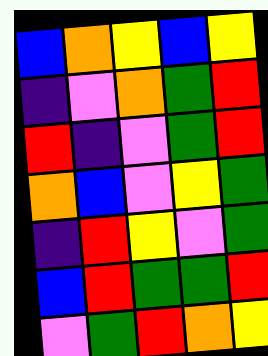[["blue", "orange", "yellow", "blue", "yellow"], ["indigo", "violet", "orange", "green", "red"], ["red", "indigo", "violet", "green", "red"], ["orange", "blue", "violet", "yellow", "green"], ["indigo", "red", "yellow", "violet", "green"], ["blue", "red", "green", "green", "red"], ["violet", "green", "red", "orange", "yellow"]]